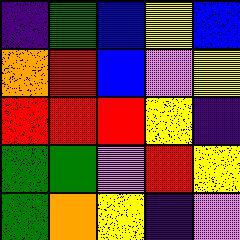[["indigo", "green", "blue", "yellow", "blue"], ["orange", "red", "blue", "violet", "yellow"], ["red", "red", "red", "yellow", "indigo"], ["green", "green", "violet", "red", "yellow"], ["green", "orange", "yellow", "indigo", "violet"]]